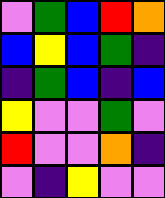[["violet", "green", "blue", "red", "orange"], ["blue", "yellow", "blue", "green", "indigo"], ["indigo", "green", "blue", "indigo", "blue"], ["yellow", "violet", "violet", "green", "violet"], ["red", "violet", "violet", "orange", "indigo"], ["violet", "indigo", "yellow", "violet", "violet"]]